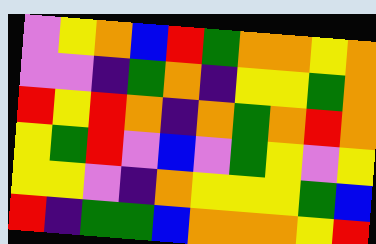[["violet", "yellow", "orange", "blue", "red", "green", "orange", "orange", "yellow", "orange"], ["violet", "violet", "indigo", "green", "orange", "indigo", "yellow", "yellow", "green", "orange"], ["red", "yellow", "red", "orange", "indigo", "orange", "green", "orange", "red", "orange"], ["yellow", "green", "red", "violet", "blue", "violet", "green", "yellow", "violet", "yellow"], ["yellow", "yellow", "violet", "indigo", "orange", "yellow", "yellow", "yellow", "green", "blue"], ["red", "indigo", "green", "green", "blue", "orange", "orange", "orange", "yellow", "red"]]